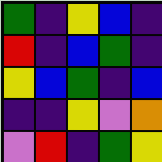[["green", "indigo", "yellow", "blue", "indigo"], ["red", "indigo", "blue", "green", "indigo"], ["yellow", "blue", "green", "indigo", "blue"], ["indigo", "indigo", "yellow", "violet", "orange"], ["violet", "red", "indigo", "green", "yellow"]]